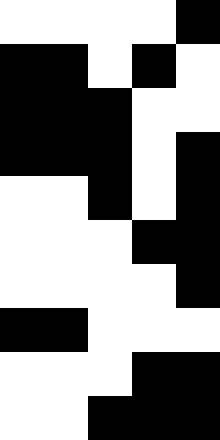[["white", "white", "white", "white", "black"], ["black", "black", "white", "black", "white"], ["black", "black", "black", "white", "white"], ["black", "black", "black", "white", "black"], ["white", "white", "black", "white", "black"], ["white", "white", "white", "black", "black"], ["white", "white", "white", "white", "black"], ["black", "black", "white", "white", "white"], ["white", "white", "white", "black", "black"], ["white", "white", "black", "black", "black"]]